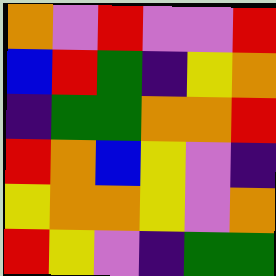[["orange", "violet", "red", "violet", "violet", "red"], ["blue", "red", "green", "indigo", "yellow", "orange"], ["indigo", "green", "green", "orange", "orange", "red"], ["red", "orange", "blue", "yellow", "violet", "indigo"], ["yellow", "orange", "orange", "yellow", "violet", "orange"], ["red", "yellow", "violet", "indigo", "green", "green"]]